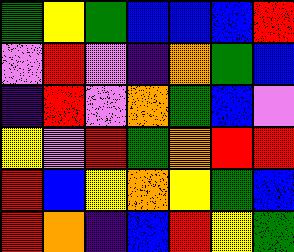[["green", "yellow", "green", "blue", "blue", "blue", "red"], ["violet", "red", "violet", "indigo", "orange", "green", "blue"], ["indigo", "red", "violet", "orange", "green", "blue", "violet"], ["yellow", "violet", "red", "green", "orange", "red", "red"], ["red", "blue", "yellow", "orange", "yellow", "green", "blue"], ["red", "orange", "indigo", "blue", "red", "yellow", "green"]]